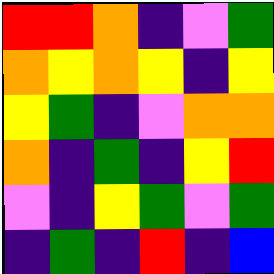[["red", "red", "orange", "indigo", "violet", "green"], ["orange", "yellow", "orange", "yellow", "indigo", "yellow"], ["yellow", "green", "indigo", "violet", "orange", "orange"], ["orange", "indigo", "green", "indigo", "yellow", "red"], ["violet", "indigo", "yellow", "green", "violet", "green"], ["indigo", "green", "indigo", "red", "indigo", "blue"]]